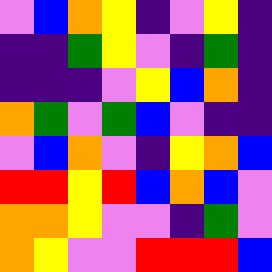[["violet", "blue", "orange", "yellow", "indigo", "violet", "yellow", "indigo"], ["indigo", "indigo", "green", "yellow", "violet", "indigo", "green", "indigo"], ["indigo", "indigo", "indigo", "violet", "yellow", "blue", "orange", "indigo"], ["orange", "green", "violet", "green", "blue", "violet", "indigo", "indigo"], ["violet", "blue", "orange", "violet", "indigo", "yellow", "orange", "blue"], ["red", "red", "yellow", "red", "blue", "orange", "blue", "violet"], ["orange", "orange", "yellow", "violet", "violet", "indigo", "green", "violet"], ["orange", "yellow", "violet", "violet", "red", "red", "red", "blue"]]